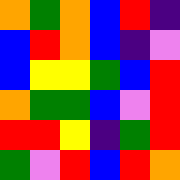[["orange", "green", "orange", "blue", "red", "indigo"], ["blue", "red", "orange", "blue", "indigo", "violet"], ["blue", "yellow", "yellow", "green", "blue", "red"], ["orange", "green", "green", "blue", "violet", "red"], ["red", "red", "yellow", "indigo", "green", "red"], ["green", "violet", "red", "blue", "red", "orange"]]